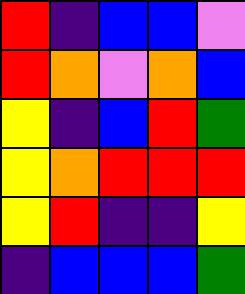[["red", "indigo", "blue", "blue", "violet"], ["red", "orange", "violet", "orange", "blue"], ["yellow", "indigo", "blue", "red", "green"], ["yellow", "orange", "red", "red", "red"], ["yellow", "red", "indigo", "indigo", "yellow"], ["indigo", "blue", "blue", "blue", "green"]]